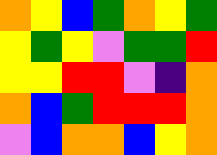[["orange", "yellow", "blue", "green", "orange", "yellow", "green"], ["yellow", "green", "yellow", "violet", "green", "green", "red"], ["yellow", "yellow", "red", "red", "violet", "indigo", "orange"], ["orange", "blue", "green", "red", "red", "red", "orange"], ["violet", "blue", "orange", "orange", "blue", "yellow", "orange"]]